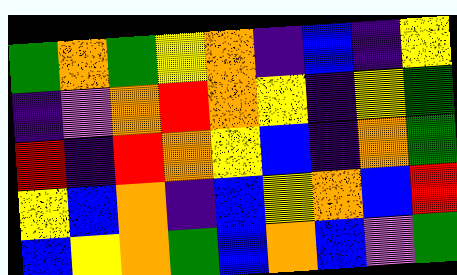[["green", "orange", "green", "yellow", "orange", "indigo", "blue", "indigo", "yellow"], ["indigo", "violet", "orange", "red", "orange", "yellow", "indigo", "yellow", "green"], ["red", "indigo", "red", "orange", "yellow", "blue", "indigo", "orange", "green"], ["yellow", "blue", "orange", "indigo", "blue", "yellow", "orange", "blue", "red"], ["blue", "yellow", "orange", "green", "blue", "orange", "blue", "violet", "green"]]